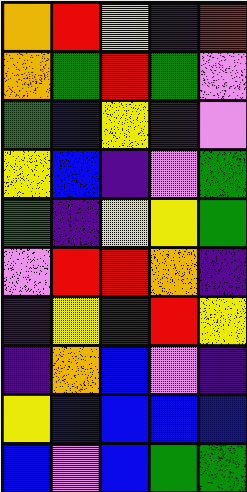[["orange", "red", "yellow", "indigo", "red"], ["orange", "green", "red", "green", "violet"], ["green", "blue", "yellow", "indigo", "violet"], ["yellow", "blue", "indigo", "violet", "green"], ["green", "indigo", "yellow", "yellow", "green"], ["violet", "red", "red", "orange", "indigo"], ["indigo", "yellow", "indigo", "red", "yellow"], ["indigo", "orange", "blue", "violet", "indigo"], ["yellow", "blue", "blue", "blue", "blue"], ["blue", "violet", "blue", "green", "green"]]